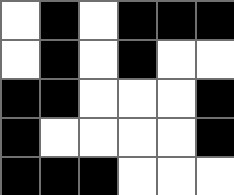[["white", "black", "white", "black", "black", "black"], ["white", "black", "white", "black", "white", "white"], ["black", "black", "white", "white", "white", "black"], ["black", "white", "white", "white", "white", "black"], ["black", "black", "black", "white", "white", "white"]]